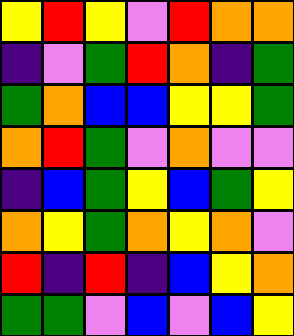[["yellow", "red", "yellow", "violet", "red", "orange", "orange"], ["indigo", "violet", "green", "red", "orange", "indigo", "green"], ["green", "orange", "blue", "blue", "yellow", "yellow", "green"], ["orange", "red", "green", "violet", "orange", "violet", "violet"], ["indigo", "blue", "green", "yellow", "blue", "green", "yellow"], ["orange", "yellow", "green", "orange", "yellow", "orange", "violet"], ["red", "indigo", "red", "indigo", "blue", "yellow", "orange"], ["green", "green", "violet", "blue", "violet", "blue", "yellow"]]